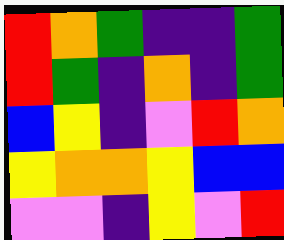[["red", "orange", "green", "indigo", "indigo", "green"], ["red", "green", "indigo", "orange", "indigo", "green"], ["blue", "yellow", "indigo", "violet", "red", "orange"], ["yellow", "orange", "orange", "yellow", "blue", "blue"], ["violet", "violet", "indigo", "yellow", "violet", "red"]]